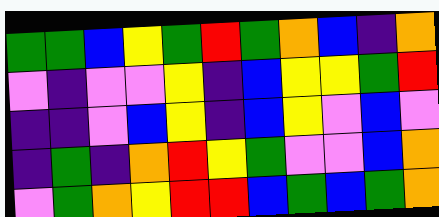[["green", "green", "blue", "yellow", "green", "red", "green", "orange", "blue", "indigo", "orange"], ["violet", "indigo", "violet", "violet", "yellow", "indigo", "blue", "yellow", "yellow", "green", "red"], ["indigo", "indigo", "violet", "blue", "yellow", "indigo", "blue", "yellow", "violet", "blue", "violet"], ["indigo", "green", "indigo", "orange", "red", "yellow", "green", "violet", "violet", "blue", "orange"], ["violet", "green", "orange", "yellow", "red", "red", "blue", "green", "blue", "green", "orange"]]